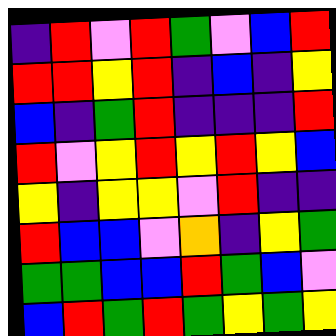[["indigo", "red", "violet", "red", "green", "violet", "blue", "red"], ["red", "red", "yellow", "red", "indigo", "blue", "indigo", "yellow"], ["blue", "indigo", "green", "red", "indigo", "indigo", "indigo", "red"], ["red", "violet", "yellow", "red", "yellow", "red", "yellow", "blue"], ["yellow", "indigo", "yellow", "yellow", "violet", "red", "indigo", "indigo"], ["red", "blue", "blue", "violet", "orange", "indigo", "yellow", "green"], ["green", "green", "blue", "blue", "red", "green", "blue", "violet"], ["blue", "red", "green", "red", "green", "yellow", "green", "yellow"]]